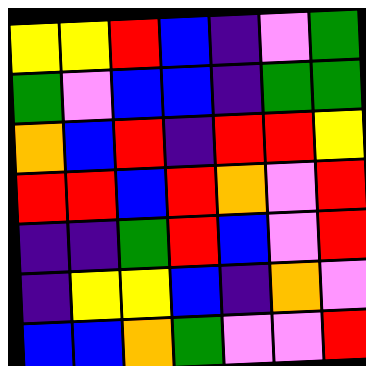[["yellow", "yellow", "red", "blue", "indigo", "violet", "green"], ["green", "violet", "blue", "blue", "indigo", "green", "green"], ["orange", "blue", "red", "indigo", "red", "red", "yellow"], ["red", "red", "blue", "red", "orange", "violet", "red"], ["indigo", "indigo", "green", "red", "blue", "violet", "red"], ["indigo", "yellow", "yellow", "blue", "indigo", "orange", "violet"], ["blue", "blue", "orange", "green", "violet", "violet", "red"]]